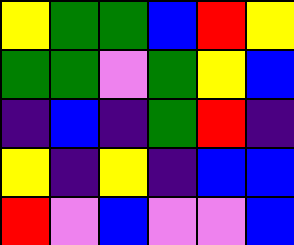[["yellow", "green", "green", "blue", "red", "yellow"], ["green", "green", "violet", "green", "yellow", "blue"], ["indigo", "blue", "indigo", "green", "red", "indigo"], ["yellow", "indigo", "yellow", "indigo", "blue", "blue"], ["red", "violet", "blue", "violet", "violet", "blue"]]